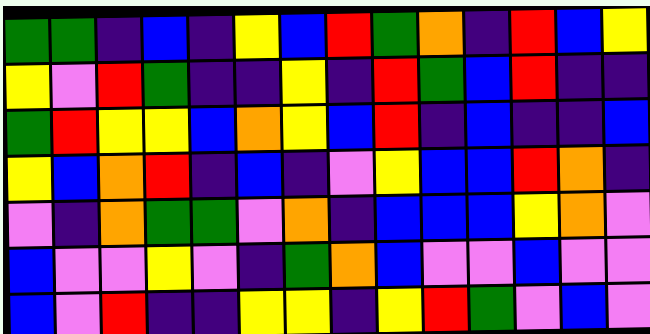[["green", "green", "indigo", "blue", "indigo", "yellow", "blue", "red", "green", "orange", "indigo", "red", "blue", "yellow"], ["yellow", "violet", "red", "green", "indigo", "indigo", "yellow", "indigo", "red", "green", "blue", "red", "indigo", "indigo"], ["green", "red", "yellow", "yellow", "blue", "orange", "yellow", "blue", "red", "indigo", "blue", "indigo", "indigo", "blue"], ["yellow", "blue", "orange", "red", "indigo", "blue", "indigo", "violet", "yellow", "blue", "blue", "red", "orange", "indigo"], ["violet", "indigo", "orange", "green", "green", "violet", "orange", "indigo", "blue", "blue", "blue", "yellow", "orange", "violet"], ["blue", "violet", "violet", "yellow", "violet", "indigo", "green", "orange", "blue", "violet", "violet", "blue", "violet", "violet"], ["blue", "violet", "red", "indigo", "indigo", "yellow", "yellow", "indigo", "yellow", "red", "green", "violet", "blue", "violet"]]